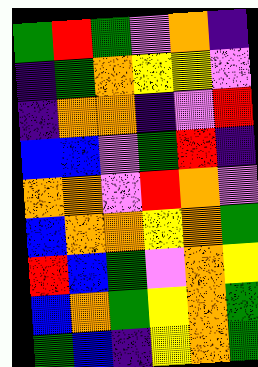[["green", "red", "green", "violet", "orange", "indigo"], ["indigo", "green", "orange", "yellow", "yellow", "violet"], ["indigo", "orange", "orange", "indigo", "violet", "red"], ["blue", "blue", "violet", "green", "red", "indigo"], ["orange", "orange", "violet", "red", "orange", "violet"], ["blue", "orange", "orange", "yellow", "orange", "green"], ["red", "blue", "green", "violet", "orange", "yellow"], ["blue", "orange", "green", "yellow", "orange", "green"], ["green", "blue", "indigo", "yellow", "orange", "green"]]